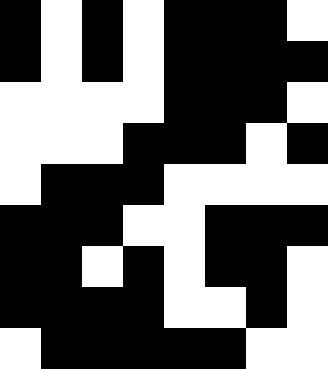[["black", "white", "black", "white", "black", "black", "black", "white"], ["black", "white", "black", "white", "black", "black", "black", "black"], ["white", "white", "white", "white", "black", "black", "black", "white"], ["white", "white", "white", "black", "black", "black", "white", "black"], ["white", "black", "black", "black", "white", "white", "white", "white"], ["black", "black", "black", "white", "white", "black", "black", "black"], ["black", "black", "white", "black", "white", "black", "black", "white"], ["black", "black", "black", "black", "white", "white", "black", "white"], ["white", "black", "black", "black", "black", "black", "white", "white"]]